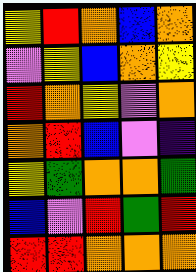[["yellow", "red", "orange", "blue", "orange"], ["violet", "yellow", "blue", "orange", "yellow"], ["red", "orange", "yellow", "violet", "orange"], ["orange", "red", "blue", "violet", "indigo"], ["yellow", "green", "orange", "orange", "green"], ["blue", "violet", "red", "green", "red"], ["red", "red", "orange", "orange", "orange"]]